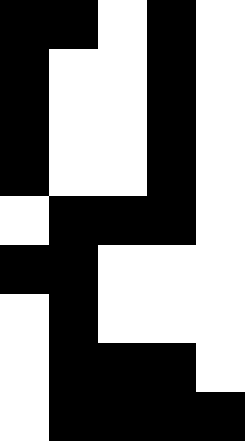[["black", "black", "white", "black", "white"], ["black", "white", "white", "black", "white"], ["black", "white", "white", "black", "white"], ["black", "white", "white", "black", "white"], ["white", "black", "black", "black", "white"], ["black", "black", "white", "white", "white"], ["white", "black", "white", "white", "white"], ["white", "black", "black", "black", "white"], ["white", "black", "black", "black", "black"]]